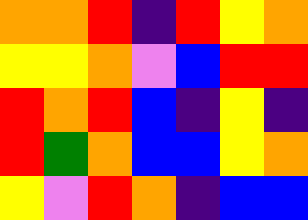[["orange", "orange", "red", "indigo", "red", "yellow", "orange"], ["yellow", "yellow", "orange", "violet", "blue", "red", "red"], ["red", "orange", "red", "blue", "indigo", "yellow", "indigo"], ["red", "green", "orange", "blue", "blue", "yellow", "orange"], ["yellow", "violet", "red", "orange", "indigo", "blue", "blue"]]